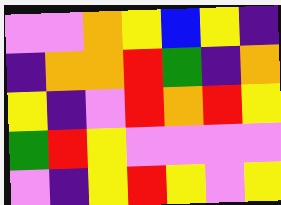[["violet", "violet", "orange", "yellow", "blue", "yellow", "indigo"], ["indigo", "orange", "orange", "red", "green", "indigo", "orange"], ["yellow", "indigo", "violet", "red", "orange", "red", "yellow"], ["green", "red", "yellow", "violet", "violet", "violet", "violet"], ["violet", "indigo", "yellow", "red", "yellow", "violet", "yellow"]]